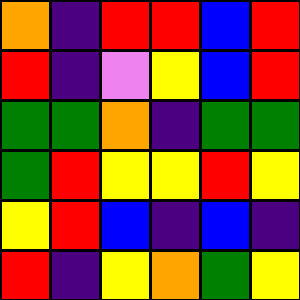[["orange", "indigo", "red", "red", "blue", "red"], ["red", "indigo", "violet", "yellow", "blue", "red"], ["green", "green", "orange", "indigo", "green", "green"], ["green", "red", "yellow", "yellow", "red", "yellow"], ["yellow", "red", "blue", "indigo", "blue", "indigo"], ["red", "indigo", "yellow", "orange", "green", "yellow"]]